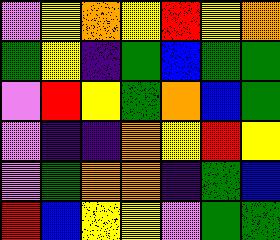[["violet", "yellow", "orange", "yellow", "red", "yellow", "orange"], ["green", "yellow", "indigo", "green", "blue", "green", "green"], ["violet", "red", "yellow", "green", "orange", "blue", "green"], ["violet", "indigo", "indigo", "orange", "yellow", "red", "yellow"], ["violet", "green", "orange", "orange", "indigo", "green", "blue"], ["red", "blue", "yellow", "yellow", "violet", "green", "green"]]